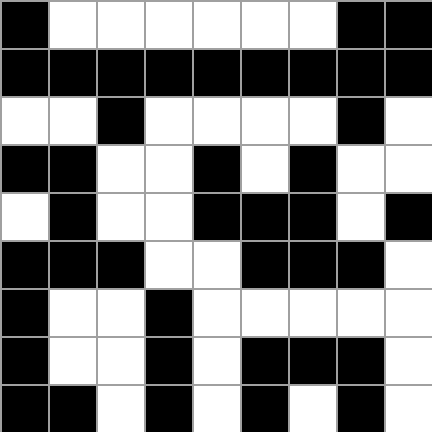[["black", "white", "white", "white", "white", "white", "white", "black", "black"], ["black", "black", "black", "black", "black", "black", "black", "black", "black"], ["white", "white", "black", "white", "white", "white", "white", "black", "white"], ["black", "black", "white", "white", "black", "white", "black", "white", "white"], ["white", "black", "white", "white", "black", "black", "black", "white", "black"], ["black", "black", "black", "white", "white", "black", "black", "black", "white"], ["black", "white", "white", "black", "white", "white", "white", "white", "white"], ["black", "white", "white", "black", "white", "black", "black", "black", "white"], ["black", "black", "white", "black", "white", "black", "white", "black", "white"]]